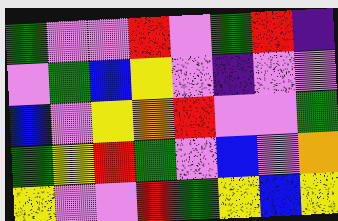[["green", "violet", "violet", "red", "violet", "green", "red", "indigo"], ["violet", "green", "blue", "yellow", "violet", "indigo", "violet", "violet"], ["blue", "violet", "yellow", "orange", "red", "violet", "violet", "green"], ["green", "yellow", "red", "green", "violet", "blue", "violet", "orange"], ["yellow", "violet", "violet", "red", "green", "yellow", "blue", "yellow"]]